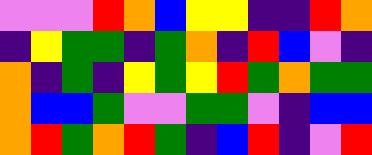[["violet", "violet", "violet", "red", "orange", "blue", "yellow", "yellow", "indigo", "indigo", "red", "orange"], ["indigo", "yellow", "green", "green", "indigo", "green", "orange", "indigo", "red", "blue", "violet", "indigo"], ["orange", "indigo", "green", "indigo", "yellow", "green", "yellow", "red", "green", "orange", "green", "green"], ["orange", "blue", "blue", "green", "violet", "violet", "green", "green", "violet", "indigo", "blue", "blue"], ["orange", "red", "green", "orange", "red", "green", "indigo", "blue", "red", "indigo", "violet", "red"]]